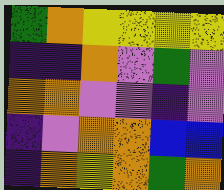[["green", "orange", "yellow", "yellow", "yellow", "yellow"], ["indigo", "indigo", "orange", "violet", "green", "violet"], ["orange", "orange", "violet", "violet", "indigo", "violet"], ["indigo", "violet", "orange", "orange", "blue", "blue"], ["indigo", "orange", "yellow", "orange", "green", "orange"]]